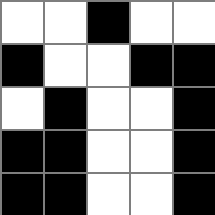[["white", "white", "black", "white", "white"], ["black", "white", "white", "black", "black"], ["white", "black", "white", "white", "black"], ["black", "black", "white", "white", "black"], ["black", "black", "white", "white", "black"]]